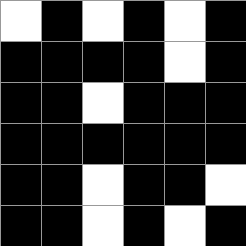[["white", "black", "white", "black", "white", "black"], ["black", "black", "black", "black", "white", "black"], ["black", "black", "white", "black", "black", "black"], ["black", "black", "black", "black", "black", "black"], ["black", "black", "white", "black", "black", "white"], ["black", "black", "white", "black", "white", "black"]]